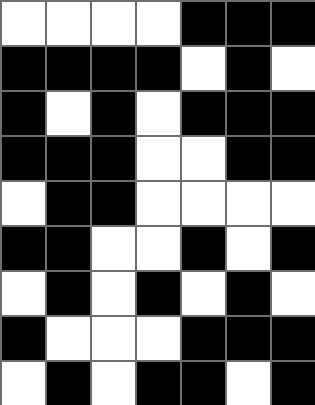[["white", "white", "white", "white", "black", "black", "black"], ["black", "black", "black", "black", "white", "black", "white"], ["black", "white", "black", "white", "black", "black", "black"], ["black", "black", "black", "white", "white", "black", "black"], ["white", "black", "black", "white", "white", "white", "white"], ["black", "black", "white", "white", "black", "white", "black"], ["white", "black", "white", "black", "white", "black", "white"], ["black", "white", "white", "white", "black", "black", "black"], ["white", "black", "white", "black", "black", "white", "black"]]